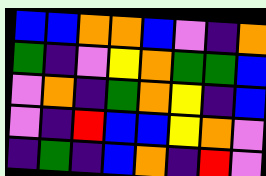[["blue", "blue", "orange", "orange", "blue", "violet", "indigo", "orange"], ["green", "indigo", "violet", "yellow", "orange", "green", "green", "blue"], ["violet", "orange", "indigo", "green", "orange", "yellow", "indigo", "blue"], ["violet", "indigo", "red", "blue", "blue", "yellow", "orange", "violet"], ["indigo", "green", "indigo", "blue", "orange", "indigo", "red", "violet"]]